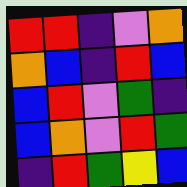[["red", "red", "indigo", "violet", "orange"], ["orange", "blue", "indigo", "red", "blue"], ["blue", "red", "violet", "green", "indigo"], ["blue", "orange", "violet", "red", "green"], ["indigo", "red", "green", "yellow", "blue"]]